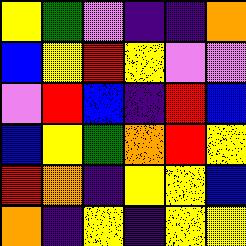[["yellow", "green", "violet", "indigo", "indigo", "orange"], ["blue", "yellow", "red", "yellow", "violet", "violet"], ["violet", "red", "blue", "indigo", "red", "blue"], ["blue", "yellow", "green", "orange", "red", "yellow"], ["red", "orange", "indigo", "yellow", "yellow", "blue"], ["orange", "indigo", "yellow", "indigo", "yellow", "yellow"]]